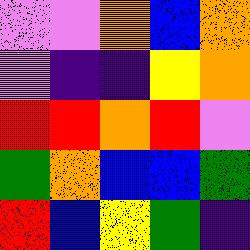[["violet", "violet", "orange", "blue", "orange"], ["violet", "indigo", "indigo", "yellow", "orange"], ["red", "red", "orange", "red", "violet"], ["green", "orange", "blue", "blue", "green"], ["red", "blue", "yellow", "green", "indigo"]]